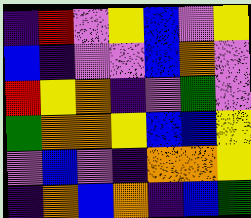[["indigo", "red", "violet", "yellow", "blue", "violet", "yellow"], ["blue", "indigo", "violet", "violet", "blue", "orange", "violet"], ["red", "yellow", "orange", "indigo", "violet", "green", "violet"], ["green", "orange", "orange", "yellow", "blue", "blue", "yellow"], ["violet", "blue", "violet", "indigo", "orange", "orange", "yellow"], ["indigo", "orange", "blue", "orange", "indigo", "blue", "green"]]